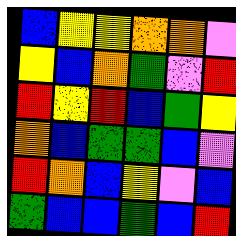[["blue", "yellow", "yellow", "orange", "orange", "violet"], ["yellow", "blue", "orange", "green", "violet", "red"], ["red", "yellow", "red", "blue", "green", "yellow"], ["orange", "blue", "green", "green", "blue", "violet"], ["red", "orange", "blue", "yellow", "violet", "blue"], ["green", "blue", "blue", "green", "blue", "red"]]